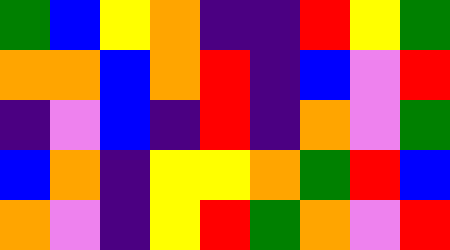[["green", "blue", "yellow", "orange", "indigo", "indigo", "red", "yellow", "green"], ["orange", "orange", "blue", "orange", "red", "indigo", "blue", "violet", "red"], ["indigo", "violet", "blue", "indigo", "red", "indigo", "orange", "violet", "green"], ["blue", "orange", "indigo", "yellow", "yellow", "orange", "green", "red", "blue"], ["orange", "violet", "indigo", "yellow", "red", "green", "orange", "violet", "red"]]